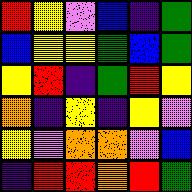[["red", "yellow", "violet", "blue", "indigo", "green"], ["blue", "yellow", "yellow", "green", "blue", "green"], ["yellow", "red", "indigo", "green", "red", "yellow"], ["orange", "indigo", "yellow", "indigo", "yellow", "violet"], ["yellow", "violet", "orange", "orange", "violet", "blue"], ["indigo", "red", "red", "orange", "red", "green"]]